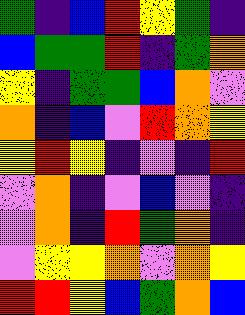[["green", "indigo", "blue", "red", "yellow", "green", "indigo"], ["blue", "green", "green", "red", "indigo", "green", "orange"], ["yellow", "indigo", "green", "green", "blue", "orange", "violet"], ["orange", "indigo", "blue", "violet", "red", "orange", "yellow"], ["yellow", "red", "yellow", "indigo", "violet", "indigo", "red"], ["violet", "orange", "indigo", "violet", "blue", "violet", "indigo"], ["violet", "orange", "indigo", "red", "green", "orange", "indigo"], ["violet", "yellow", "yellow", "orange", "violet", "orange", "yellow"], ["red", "red", "yellow", "blue", "green", "orange", "blue"]]